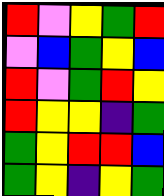[["red", "violet", "yellow", "green", "red"], ["violet", "blue", "green", "yellow", "blue"], ["red", "violet", "green", "red", "yellow"], ["red", "yellow", "yellow", "indigo", "green"], ["green", "yellow", "red", "red", "blue"], ["green", "yellow", "indigo", "yellow", "green"]]